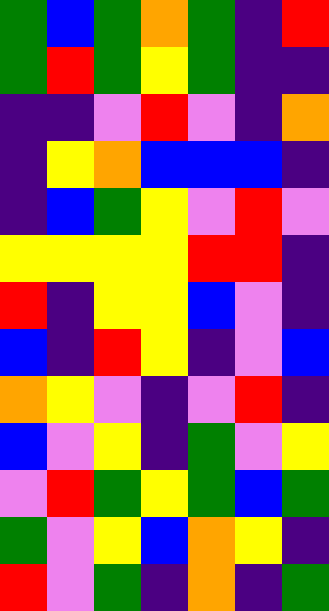[["green", "blue", "green", "orange", "green", "indigo", "red"], ["green", "red", "green", "yellow", "green", "indigo", "indigo"], ["indigo", "indigo", "violet", "red", "violet", "indigo", "orange"], ["indigo", "yellow", "orange", "blue", "blue", "blue", "indigo"], ["indigo", "blue", "green", "yellow", "violet", "red", "violet"], ["yellow", "yellow", "yellow", "yellow", "red", "red", "indigo"], ["red", "indigo", "yellow", "yellow", "blue", "violet", "indigo"], ["blue", "indigo", "red", "yellow", "indigo", "violet", "blue"], ["orange", "yellow", "violet", "indigo", "violet", "red", "indigo"], ["blue", "violet", "yellow", "indigo", "green", "violet", "yellow"], ["violet", "red", "green", "yellow", "green", "blue", "green"], ["green", "violet", "yellow", "blue", "orange", "yellow", "indigo"], ["red", "violet", "green", "indigo", "orange", "indigo", "green"]]